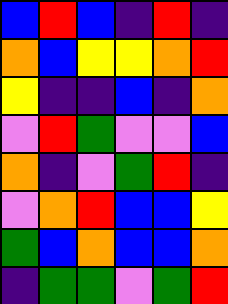[["blue", "red", "blue", "indigo", "red", "indigo"], ["orange", "blue", "yellow", "yellow", "orange", "red"], ["yellow", "indigo", "indigo", "blue", "indigo", "orange"], ["violet", "red", "green", "violet", "violet", "blue"], ["orange", "indigo", "violet", "green", "red", "indigo"], ["violet", "orange", "red", "blue", "blue", "yellow"], ["green", "blue", "orange", "blue", "blue", "orange"], ["indigo", "green", "green", "violet", "green", "red"]]